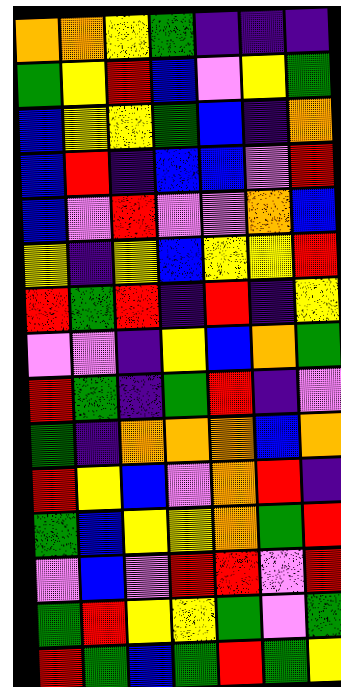[["orange", "orange", "yellow", "green", "indigo", "indigo", "indigo"], ["green", "yellow", "red", "blue", "violet", "yellow", "green"], ["blue", "yellow", "yellow", "green", "blue", "indigo", "orange"], ["blue", "red", "indigo", "blue", "blue", "violet", "red"], ["blue", "violet", "red", "violet", "violet", "orange", "blue"], ["yellow", "indigo", "yellow", "blue", "yellow", "yellow", "red"], ["red", "green", "red", "indigo", "red", "indigo", "yellow"], ["violet", "violet", "indigo", "yellow", "blue", "orange", "green"], ["red", "green", "indigo", "green", "red", "indigo", "violet"], ["green", "indigo", "orange", "orange", "orange", "blue", "orange"], ["red", "yellow", "blue", "violet", "orange", "red", "indigo"], ["green", "blue", "yellow", "yellow", "orange", "green", "red"], ["violet", "blue", "violet", "red", "red", "violet", "red"], ["green", "red", "yellow", "yellow", "green", "violet", "green"], ["red", "green", "blue", "green", "red", "green", "yellow"]]